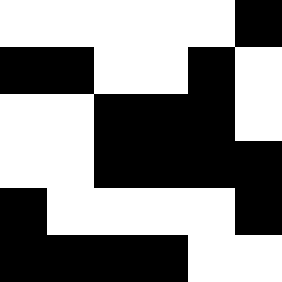[["white", "white", "white", "white", "white", "black"], ["black", "black", "white", "white", "black", "white"], ["white", "white", "black", "black", "black", "white"], ["white", "white", "black", "black", "black", "black"], ["black", "white", "white", "white", "white", "black"], ["black", "black", "black", "black", "white", "white"]]